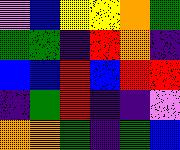[["violet", "blue", "yellow", "yellow", "orange", "green"], ["green", "green", "indigo", "red", "orange", "indigo"], ["blue", "blue", "red", "blue", "red", "red"], ["indigo", "green", "red", "indigo", "indigo", "violet"], ["orange", "orange", "green", "indigo", "green", "blue"]]